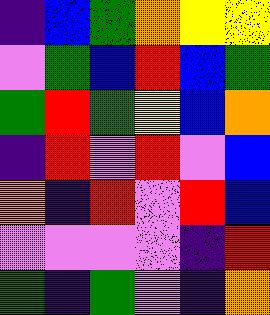[["indigo", "blue", "green", "orange", "yellow", "yellow"], ["violet", "green", "blue", "red", "blue", "green"], ["green", "red", "green", "yellow", "blue", "orange"], ["indigo", "red", "violet", "red", "violet", "blue"], ["orange", "indigo", "red", "violet", "red", "blue"], ["violet", "violet", "violet", "violet", "indigo", "red"], ["green", "indigo", "green", "violet", "indigo", "orange"]]